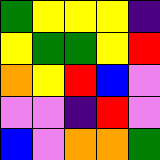[["green", "yellow", "yellow", "yellow", "indigo"], ["yellow", "green", "green", "yellow", "red"], ["orange", "yellow", "red", "blue", "violet"], ["violet", "violet", "indigo", "red", "violet"], ["blue", "violet", "orange", "orange", "green"]]